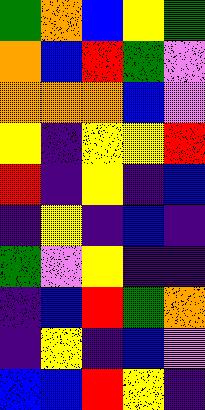[["green", "orange", "blue", "yellow", "green"], ["orange", "blue", "red", "green", "violet"], ["orange", "orange", "orange", "blue", "violet"], ["yellow", "indigo", "yellow", "yellow", "red"], ["red", "indigo", "yellow", "indigo", "blue"], ["indigo", "yellow", "indigo", "blue", "indigo"], ["green", "violet", "yellow", "indigo", "indigo"], ["indigo", "blue", "red", "green", "orange"], ["indigo", "yellow", "indigo", "blue", "violet"], ["blue", "blue", "red", "yellow", "indigo"]]